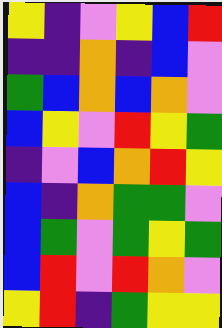[["yellow", "indigo", "violet", "yellow", "blue", "red"], ["indigo", "indigo", "orange", "indigo", "blue", "violet"], ["green", "blue", "orange", "blue", "orange", "violet"], ["blue", "yellow", "violet", "red", "yellow", "green"], ["indigo", "violet", "blue", "orange", "red", "yellow"], ["blue", "indigo", "orange", "green", "green", "violet"], ["blue", "green", "violet", "green", "yellow", "green"], ["blue", "red", "violet", "red", "orange", "violet"], ["yellow", "red", "indigo", "green", "yellow", "yellow"]]